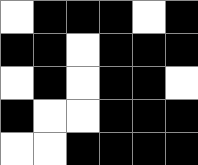[["white", "black", "black", "black", "white", "black"], ["black", "black", "white", "black", "black", "black"], ["white", "black", "white", "black", "black", "white"], ["black", "white", "white", "black", "black", "black"], ["white", "white", "black", "black", "black", "black"]]